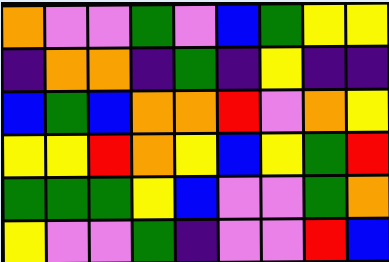[["orange", "violet", "violet", "green", "violet", "blue", "green", "yellow", "yellow"], ["indigo", "orange", "orange", "indigo", "green", "indigo", "yellow", "indigo", "indigo"], ["blue", "green", "blue", "orange", "orange", "red", "violet", "orange", "yellow"], ["yellow", "yellow", "red", "orange", "yellow", "blue", "yellow", "green", "red"], ["green", "green", "green", "yellow", "blue", "violet", "violet", "green", "orange"], ["yellow", "violet", "violet", "green", "indigo", "violet", "violet", "red", "blue"]]